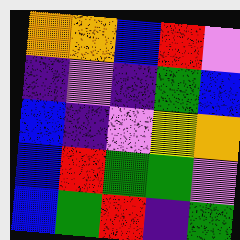[["orange", "orange", "blue", "red", "violet"], ["indigo", "violet", "indigo", "green", "blue"], ["blue", "indigo", "violet", "yellow", "orange"], ["blue", "red", "green", "green", "violet"], ["blue", "green", "red", "indigo", "green"]]